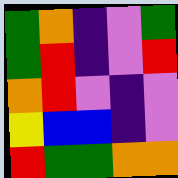[["green", "orange", "indigo", "violet", "green"], ["green", "red", "indigo", "violet", "red"], ["orange", "red", "violet", "indigo", "violet"], ["yellow", "blue", "blue", "indigo", "violet"], ["red", "green", "green", "orange", "orange"]]